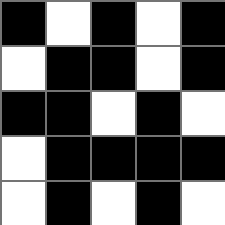[["black", "white", "black", "white", "black"], ["white", "black", "black", "white", "black"], ["black", "black", "white", "black", "white"], ["white", "black", "black", "black", "black"], ["white", "black", "white", "black", "white"]]